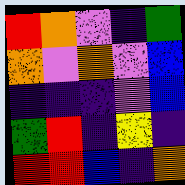[["red", "orange", "violet", "indigo", "green"], ["orange", "violet", "orange", "violet", "blue"], ["indigo", "indigo", "indigo", "violet", "blue"], ["green", "red", "indigo", "yellow", "indigo"], ["red", "red", "blue", "indigo", "orange"]]